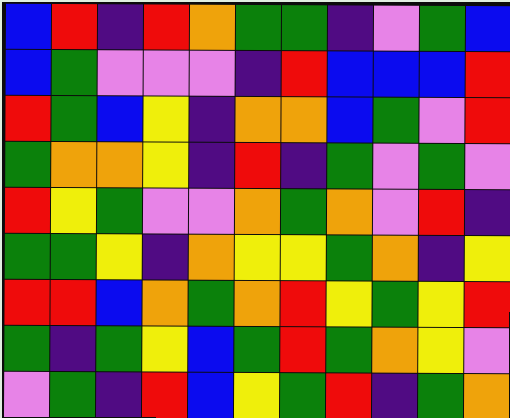[["blue", "red", "indigo", "red", "orange", "green", "green", "indigo", "violet", "green", "blue"], ["blue", "green", "violet", "violet", "violet", "indigo", "red", "blue", "blue", "blue", "red"], ["red", "green", "blue", "yellow", "indigo", "orange", "orange", "blue", "green", "violet", "red"], ["green", "orange", "orange", "yellow", "indigo", "red", "indigo", "green", "violet", "green", "violet"], ["red", "yellow", "green", "violet", "violet", "orange", "green", "orange", "violet", "red", "indigo"], ["green", "green", "yellow", "indigo", "orange", "yellow", "yellow", "green", "orange", "indigo", "yellow"], ["red", "red", "blue", "orange", "green", "orange", "red", "yellow", "green", "yellow", "red"], ["green", "indigo", "green", "yellow", "blue", "green", "red", "green", "orange", "yellow", "violet"], ["violet", "green", "indigo", "red", "blue", "yellow", "green", "red", "indigo", "green", "orange"]]